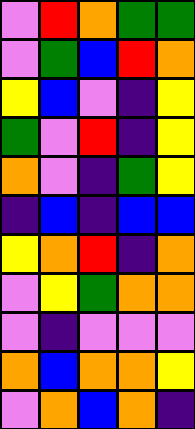[["violet", "red", "orange", "green", "green"], ["violet", "green", "blue", "red", "orange"], ["yellow", "blue", "violet", "indigo", "yellow"], ["green", "violet", "red", "indigo", "yellow"], ["orange", "violet", "indigo", "green", "yellow"], ["indigo", "blue", "indigo", "blue", "blue"], ["yellow", "orange", "red", "indigo", "orange"], ["violet", "yellow", "green", "orange", "orange"], ["violet", "indigo", "violet", "violet", "violet"], ["orange", "blue", "orange", "orange", "yellow"], ["violet", "orange", "blue", "orange", "indigo"]]